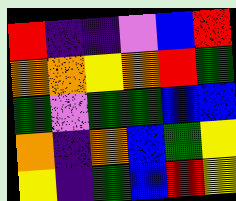[["red", "indigo", "indigo", "violet", "blue", "red"], ["orange", "orange", "yellow", "orange", "red", "green"], ["green", "violet", "green", "green", "blue", "blue"], ["orange", "indigo", "orange", "blue", "green", "yellow"], ["yellow", "indigo", "green", "blue", "red", "yellow"]]